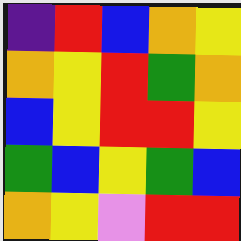[["indigo", "red", "blue", "orange", "yellow"], ["orange", "yellow", "red", "green", "orange"], ["blue", "yellow", "red", "red", "yellow"], ["green", "blue", "yellow", "green", "blue"], ["orange", "yellow", "violet", "red", "red"]]